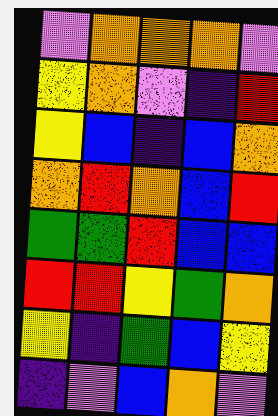[["violet", "orange", "orange", "orange", "violet"], ["yellow", "orange", "violet", "indigo", "red"], ["yellow", "blue", "indigo", "blue", "orange"], ["orange", "red", "orange", "blue", "red"], ["green", "green", "red", "blue", "blue"], ["red", "red", "yellow", "green", "orange"], ["yellow", "indigo", "green", "blue", "yellow"], ["indigo", "violet", "blue", "orange", "violet"]]